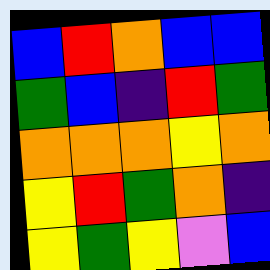[["blue", "red", "orange", "blue", "blue"], ["green", "blue", "indigo", "red", "green"], ["orange", "orange", "orange", "yellow", "orange"], ["yellow", "red", "green", "orange", "indigo"], ["yellow", "green", "yellow", "violet", "blue"]]